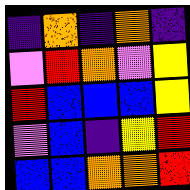[["indigo", "orange", "indigo", "orange", "indigo"], ["violet", "red", "orange", "violet", "yellow"], ["red", "blue", "blue", "blue", "yellow"], ["violet", "blue", "indigo", "yellow", "red"], ["blue", "blue", "orange", "orange", "red"]]